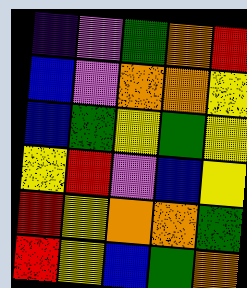[["indigo", "violet", "green", "orange", "red"], ["blue", "violet", "orange", "orange", "yellow"], ["blue", "green", "yellow", "green", "yellow"], ["yellow", "red", "violet", "blue", "yellow"], ["red", "yellow", "orange", "orange", "green"], ["red", "yellow", "blue", "green", "orange"]]